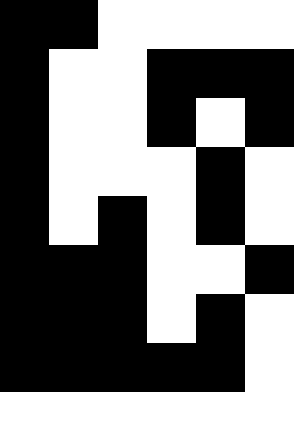[["black", "black", "white", "white", "white", "white"], ["black", "white", "white", "black", "black", "black"], ["black", "white", "white", "black", "white", "black"], ["black", "white", "white", "white", "black", "white"], ["black", "white", "black", "white", "black", "white"], ["black", "black", "black", "white", "white", "black"], ["black", "black", "black", "white", "black", "white"], ["black", "black", "black", "black", "black", "white"], ["white", "white", "white", "white", "white", "white"]]